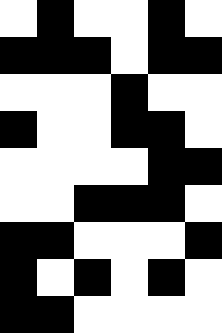[["white", "black", "white", "white", "black", "white"], ["black", "black", "black", "white", "black", "black"], ["white", "white", "white", "black", "white", "white"], ["black", "white", "white", "black", "black", "white"], ["white", "white", "white", "white", "black", "black"], ["white", "white", "black", "black", "black", "white"], ["black", "black", "white", "white", "white", "black"], ["black", "white", "black", "white", "black", "white"], ["black", "black", "white", "white", "white", "white"]]